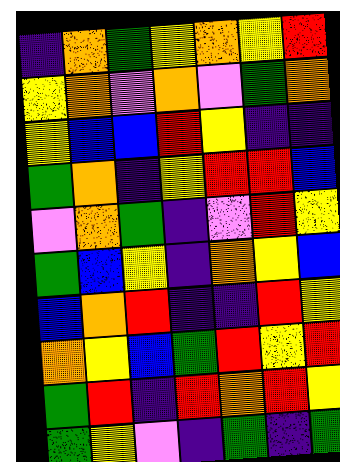[["indigo", "orange", "green", "yellow", "orange", "yellow", "red"], ["yellow", "orange", "violet", "orange", "violet", "green", "orange"], ["yellow", "blue", "blue", "red", "yellow", "indigo", "indigo"], ["green", "orange", "indigo", "yellow", "red", "red", "blue"], ["violet", "orange", "green", "indigo", "violet", "red", "yellow"], ["green", "blue", "yellow", "indigo", "orange", "yellow", "blue"], ["blue", "orange", "red", "indigo", "indigo", "red", "yellow"], ["orange", "yellow", "blue", "green", "red", "yellow", "red"], ["green", "red", "indigo", "red", "orange", "red", "yellow"], ["green", "yellow", "violet", "indigo", "green", "indigo", "green"]]